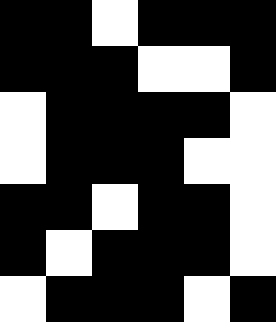[["black", "black", "white", "black", "black", "black"], ["black", "black", "black", "white", "white", "black"], ["white", "black", "black", "black", "black", "white"], ["white", "black", "black", "black", "white", "white"], ["black", "black", "white", "black", "black", "white"], ["black", "white", "black", "black", "black", "white"], ["white", "black", "black", "black", "white", "black"]]